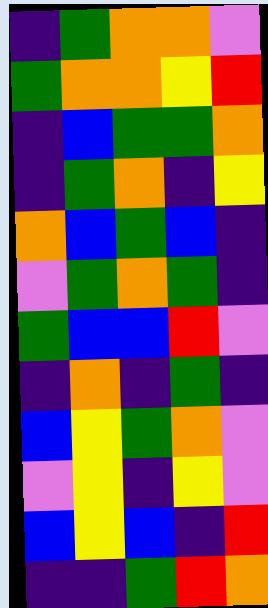[["indigo", "green", "orange", "orange", "violet"], ["green", "orange", "orange", "yellow", "red"], ["indigo", "blue", "green", "green", "orange"], ["indigo", "green", "orange", "indigo", "yellow"], ["orange", "blue", "green", "blue", "indigo"], ["violet", "green", "orange", "green", "indigo"], ["green", "blue", "blue", "red", "violet"], ["indigo", "orange", "indigo", "green", "indigo"], ["blue", "yellow", "green", "orange", "violet"], ["violet", "yellow", "indigo", "yellow", "violet"], ["blue", "yellow", "blue", "indigo", "red"], ["indigo", "indigo", "green", "red", "orange"]]